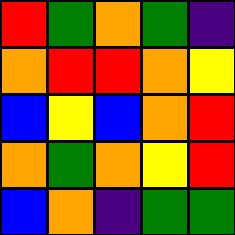[["red", "green", "orange", "green", "indigo"], ["orange", "red", "red", "orange", "yellow"], ["blue", "yellow", "blue", "orange", "red"], ["orange", "green", "orange", "yellow", "red"], ["blue", "orange", "indigo", "green", "green"]]